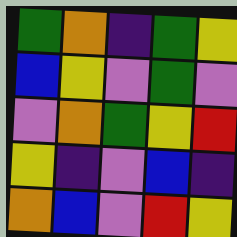[["green", "orange", "indigo", "green", "yellow"], ["blue", "yellow", "violet", "green", "violet"], ["violet", "orange", "green", "yellow", "red"], ["yellow", "indigo", "violet", "blue", "indigo"], ["orange", "blue", "violet", "red", "yellow"]]